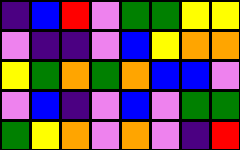[["indigo", "blue", "red", "violet", "green", "green", "yellow", "yellow"], ["violet", "indigo", "indigo", "violet", "blue", "yellow", "orange", "orange"], ["yellow", "green", "orange", "green", "orange", "blue", "blue", "violet"], ["violet", "blue", "indigo", "violet", "blue", "violet", "green", "green"], ["green", "yellow", "orange", "violet", "orange", "violet", "indigo", "red"]]